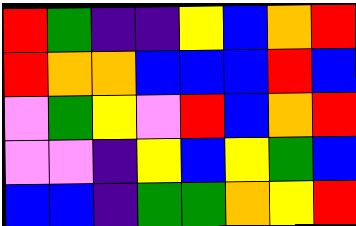[["red", "green", "indigo", "indigo", "yellow", "blue", "orange", "red"], ["red", "orange", "orange", "blue", "blue", "blue", "red", "blue"], ["violet", "green", "yellow", "violet", "red", "blue", "orange", "red"], ["violet", "violet", "indigo", "yellow", "blue", "yellow", "green", "blue"], ["blue", "blue", "indigo", "green", "green", "orange", "yellow", "red"]]